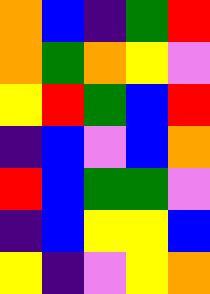[["orange", "blue", "indigo", "green", "red"], ["orange", "green", "orange", "yellow", "violet"], ["yellow", "red", "green", "blue", "red"], ["indigo", "blue", "violet", "blue", "orange"], ["red", "blue", "green", "green", "violet"], ["indigo", "blue", "yellow", "yellow", "blue"], ["yellow", "indigo", "violet", "yellow", "orange"]]